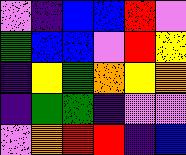[["violet", "indigo", "blue", "blue", "red", "violet"], ["green", "blue", "blue", "violet", "red", "yellow"], ["indigo", "yellow", "green", "orange", "yellow", "orange"], ["indigo", "green", "green", "indigo", "violet", "violet"], ["violet", "orange", "red", "red", "indigo", "blue"]]